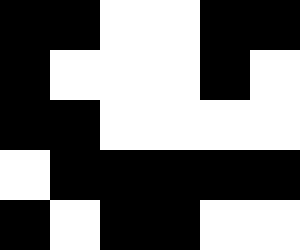[["black", "black", "white", "white", "black", "black"], ["black", "white", "white", "white", "black", "white"], ["black", "black", "white", "white", "white", "white"], ["white", "black", "black", "black", "black", "black"], ["black", "white", "black", "black", "white", "white"]]